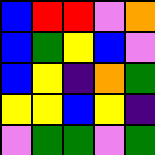[["blue", "red", "red", "violet", "orange"], ["blue", "green", "yellow", "blue", "violet"], ["blue", "yellow", "indigo", "orange", "green"], ["yellow", "yellow", "blue", "yellow", "indigo"], ["violet", "green", "green", "violet", "green"]]